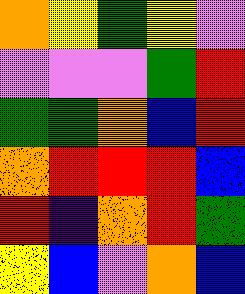[["orange", "yellow", "green", "yellow", "violet"], ["violet", "violet", "violet", "green", "red"], ["green", "green", "orange", "blue", "red"], ["orange", "red", "red", "red", "blue"], ["red", "indigo", "orange", "red", "green"], ["yellow", "blue", "violet", "orange", "blue"]]